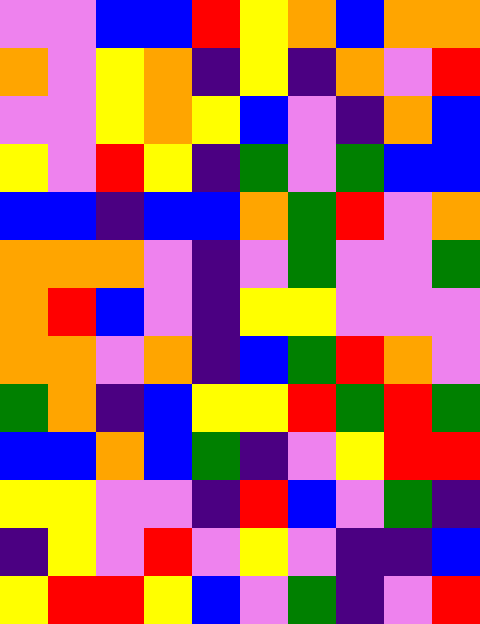[["violet", "violet", "blue", "blue", "red", "yellow", "orange", "blue", "orange", "orange"], ["orange", "violet", "yellow", "orange", "indigo", "yellow", "indigo", "orange", "violet", "red"], ["violet", "violet", "yellow", "orange", "yellow", "blue", "violet", "indigo", "orange", "blue"], ["yellow", "violet", "red", "yellow", "indigo", "green", "violet", "green", "blue", "blue"], ["blue", "blue", "indigo", "blue", "blue", "orange", "green", "red", "violet", "orange"], ["orange", "orange", "orange", "violet", "indigo", "violet", "green", "violet", "violet", "green"], ["orange", "red", "blue", "violet", "indigo", "yellow", "yellow", "violet", "violet", "violet"], ["orange", "orange", "violet", "orange", "indigo", "blue", "green", "red", "orange", "violet"], ["green", "orange", "indigo", "blue", "yellow", "yellow", "red", "green", "red", "green"], ["blue", "blue", "orange", "blue", "green", "indigo", "violet", "yellow", "red", "red"], ["yellow", "yellow", "violet", "violet", "indigo", "red", "blue", "violet", "green", "indigo"], ["indigo", "yellow", "violet", "red", "violet", "yellow", "violet", "indigo", "indigo", "blue"], ["yellow", "red", "red", "yellow", "blue", "violet", "green", "indigo", "violet", "red"]]